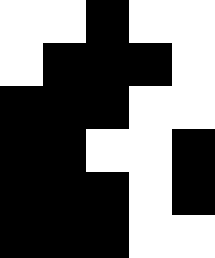[["white", "white", "black", "white", "white"], ["white", "black", "black", "black", "white"], ["black", "black", "black", "white", "white"], ["black", "black", "white", "white", "black"], ["black", "black", "black", "white", "black"], ["black", "black", "black", "white", "white"]]